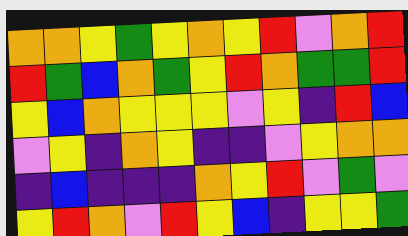[["orange", "orange", "yellow", "green", "yellow", "orange", "yellow", "red", "violet", "orange", "red"], ["red", "green", "blue", "orange", "green", "yellow", "red", "orange", "green", "green", "red"], ["yellow", "blue", "orange", "yellow", "yellow", "yellow", "violet", "yellow", "indigo", "red", "blue"], ["violet", "yellow", "indigo", "orange", "yellow", "indigo", "indigo", "violet", "yellow", "orange", "orange"], ["indigo", "blue", "indigo", "indigo", "indigo", "orange", "yellow", "red", "violet", "green", "violet"], ["yellow", "red", "orange", "violet", "red", "yellow", "blue", "indigo", "yellow", "yellow", "green"]]